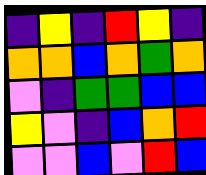[["indigo", "yellow", "indigo", "red", "yellow", "indigo"], ["orange", "orange", "blue", "orange", "green", "orange"], ["violet", "indigo", "green", "green", "blue", "blue"], ["yellow", "violet", "indigo", "blue", "orange", "red"], ["violet", "violet", "blue", "violet", "red", "blue"]]